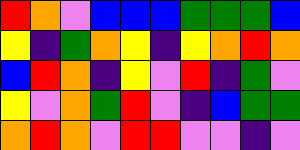[["red", "orange", "violet", "blue", "blue", "blue", "green", "green", "green", "blue"], ["yellow", "indigo", "green", "orange", "yellow", "indigo", "yellow", "orange", "red", "orange"], ["blue", "red", "orange", "indigo", "yellow", "violet", "red", "indigo", "green", "violet"], ["yellow", "violet", "orange", "green", "red", "violet", "indigo", "blue", "green", "green"], ["orange", "red", "orange", "violet", "red", "red", "violet", "violet", "indigo", "violet"]]